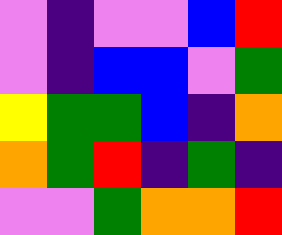[["violet", "indigo", "violet", "violet", "blue", "red"], ["violet", "indigo", "blue", "blue", "violet", "green"], ["yellow", "green", "green", "blue", "indigo", "orange"], ["orange", "green", "red", "indigo", "green", "indigo"], ["violet", "violet", "green", "orange", "orange", "red"]]